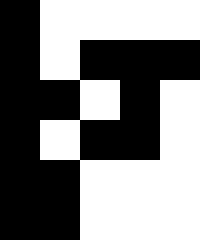[["black", "white", "white", "white", "white"], ["black", "white", "black", "black", "black"], ["black", "black", "white", "black", "white"], ["black", "white", "black", "black", "white"], ["black", "black", "white", "white", "white"], ["black", "black", "white", "white", "white"]]